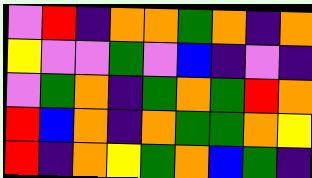[["violet", "red", "indigo", "orange", "orange", "green", "orange", "indigo", "orange"], ["yellow", "violet", "violet", "green", "violet", "blue", "indigo", "violet", "indigo"], ["violet", "green", "orange", "indigo", "green", "orange", "green", "red", "orange"], ["red", "blue", "orange", "indigo", "orange", "green", "green", "orange", "yellow"], ["red", "indigo", "orange", "yellow", "green", "orange", "blue", "green", "indigo"]]